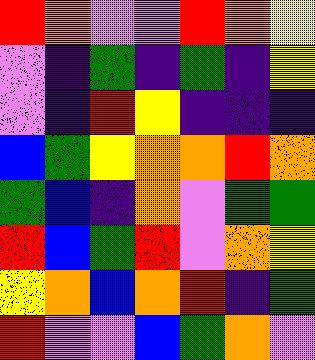[["red", "orange", "violet", "violet", "red", "orange", "yellow"], ["violet", "indigo", "green", "indigo", "green", "indigo", "yellow"], ["violet", "indigo", "red", "yellow", "indigo", "indigo", "indigo"], ["blue", "green", "yellow", "orange", "orange", "red", "orange"], ["green", "blue", "indigo", "orange", "violet", "green", "green"], ["red", "blue", "green", "red", "violet", "orange", "yellow"], ["yellow", "orange", "blue", "orange", "red", "indigo", "green"], ["red", "violet", "violet", "blue", "green", "orange", "violet"]]